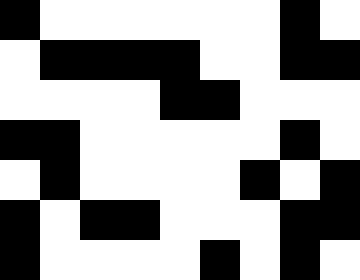[["black", "white", "white", "white", "white", "white", "white", "black", "white"], ["white", "black", "black", "black", "black", "white", "white", "black", "black"], ["white", "white", "white", "white", "black", "black", "white", "white", "white"], ["black", "black", "white", "white", "white", "white", "white", "black", "white"], ["white", "black", "white", "white", "white", "white", "black", "white", "black"], ["black", "white", "black", "black", "white", "white", "white", "black", "black"], ["black", "white", "white", "white", "white", "black", "white", "black", "white"]]